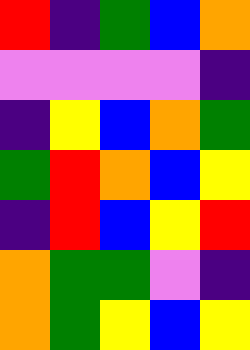[["red", "indigo", "green", "blue", "orange"], ["violet", "violet", "violet", "violet", "indigo"], ["indigo", "yellow", "blue", "orange", "green"], ["green", "red", "orange", "blue", "yellow"], ["indigo", "red", "blue", "yellow", "red"], ["orange", "green", "green", "violet", "indigo"], ["orange", "green", "yellow", "blue", "yellow"]]